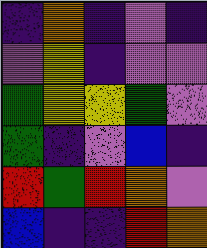[["indigo", "orange", "indigo", "violet", "indigo"], ["violet", "yellow", "indigo", "violet", "violet"], ["green", "yellow", "yellow", "green", "violet"], ["green", "indigo", "violet", "blue", "indigo"], ["red", "green", "red", "orange", "violet"], ["blue", "indigo", "indigo", "red", "orange"]]